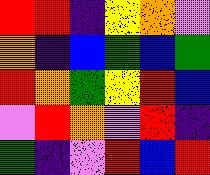[["red", "red", "indigo", "yellow", "orange", "violet"], ["orange", "indigo", "blue", "green", "blue", "green"], ["red", "orange", "green", "yellow", "red", "blue"], ["violet", "red", "orange", "violet", "red", "indigo"], ["green", "indigo", "violet", "red", "blue", "red"]]